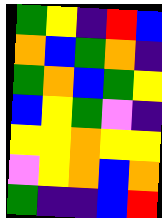[["green", "yellow", "indigo", "red", "blue"], ["orange", "blue", "green", "orange", "indigo"], ["green", "orange", "blue", "green", "yellow"], ["blue", "yellow", "green", "violet", "indigo"], ["yellow", "yellow", "orange", "yellow", "yellow"], ["violet", "yellow", "orange", "blue", "orange"], ["green", "indigo", "indigo", "blue", "red"]]